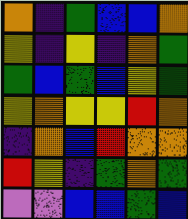[["orange", "indigo", "green", "blue", "blue", "orange"], ["yellow", "indigo", "yellow", "indigo", "orange", "green"], ["green", "blue", "green", "blue", "yellow", "green"], ["yellow", "orange", "yellow", "yellow", "red", "orange"], ["indigo", "orange", "blue", "red", "orange", "orange"], ["red", "yellow", "indigo", "green", "orange", "green"], ["violet", "violet", "blue", "blue", "green", "blue"]]